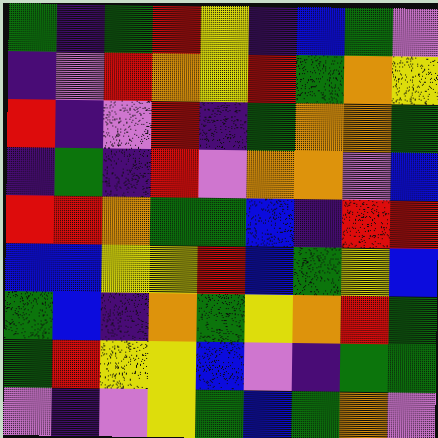[["green", "indigo", "green", "red", "yellow", "indigo", "blue", "green", "violet"], ["indigo", "violet", "red", "orange", "yellow", "red", "green", "orange", "yellow"], ["red", "indigo", "violet", "red", "indigo", "green", "orange", "orange", "green"], ["indigo", "green", "indigo", "red", "violet", "orange", "orange", "violet", "blue"], ["red", "red", "orange", "green", "green", "blue", "indigo", "red", "red"], ["blue", "blue", "yellow", "yellow", "red", "blue", "green", "yellow", "blue"], ["green", "blue", "indigo", "orange", "green", "yellow", "orange", "red", "green"], ["green", "red", "yellow", "yellow", "blue", "violet", "indigo", "green", "green"], ["violet", "indigo", "violet", "yellow", "green", "blue", "green", "orange", "violet"]]